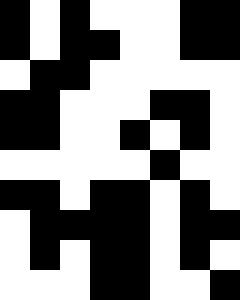[["black", "white", "black", "white", "white", "white", "black", "black"], ["black", "white", "black", "black", "white", "white", "black", "black"], ["white", "black", "black", "white", "white", "white", "white", "white"], ["black", "black", "white", "white", "white", "black", "black", "white"], ["black", "black", "white", "white", "black", "white", "black", "white"], ["white", "white", "white", "white", "white", "black", "white", "white"], ["black", "black", "white", "black", "black", "white", "black", "white"], ["white", "black", "black", "black", "black", "white", "black", "black"], ["white", "black", "white", "black", "black", "white", "black", "white"], ["white", "white", "white", "black", "black", "white", "white", "black"]]